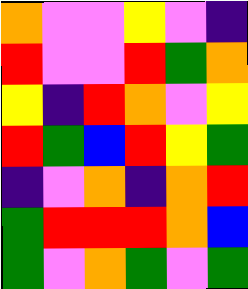[["orange", "violet", "violet", "yellow", "violet", "indigo"], ["red", "violet", "violet", "red", "green", "orange"], ["yellow", "indigo", "red", "orange", "violet", "yellow"], ["red", "green", "blue", "red", "yellow", "green"], ["indigo", "violet", "orange", "indigo", "orange", "red"], ["green", "red", "red", "red", "orange", "blue"], ["green", "violet", "orange", "green", "violet", "green"]]